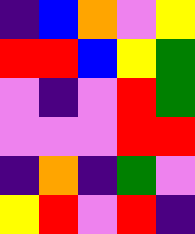[["indigo", "blue", "orange", "violet", "yellow"], ["red", "red", "blue", "yellow", "green"], ["violet", "indigo", "violet", "red", "green"], ["violet", "violet", "violet", "red", "red"], ["indigo", "orange", "indigo", "green", "violet"], ["yellow", "red", "violet", "red", "indigo"]]